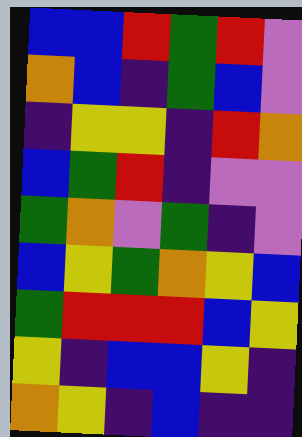[["blue", "blue", "red", "green", "red", "violet"], ["orange", "blue", "indigo", "green", "blue", "violet"], ["indigo", "yellow", "yellow", "indigo", "red", "orange"], ["blue", "green", "red", "indigo", "violet", "violet"], ["green", "orange", "violet", "green", "indigo", "violet"], ["blue", "yellow", "green", "orange", "yellow", "blue"], ["green", "red", "red", "red", "blue", "yellow"], ["yellow", "indigo", "blue", "blue", "yellow", "indigo"], ["orange", "yellow", "indigo", "blue", "indigo", "indigo"]]